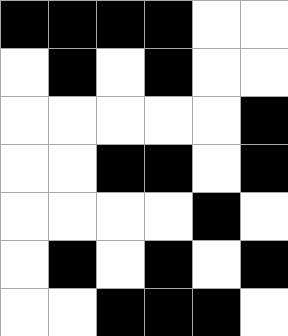[["black", "black", "black", "black", "white", "white"], ["white", "black", "white", "black", "white", "white"], ["white", "white", "white", "white", "white", "black"], ["white", "white", "black", "black", "white", "black"], ["white", "white", "white", "white", "black", "white"], ["white", "black", "white", "black", "white", "black"], ["white", "white", "black", "black", "black", "white"]]